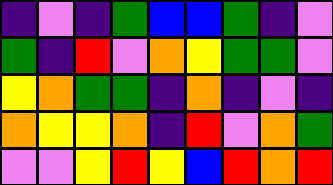[["indigo", "violet", "indigo", "green", "blue", "blue", "green", "indigo", "violet"], ["green", "indigo", "red", "violet", "orange", "yellow", "green", "green", "violet"], ["yellow", "orange", "green", "green", "indigo", "orange", "indigo", "violet", "indigo"], ["orange", "yellow", "yellow", "orange", "indigo", "red", "violet", "orange", "green"], ["violet", "violet", "yellow", "red", "yellow", "blue", "red", "orange", "red"]]